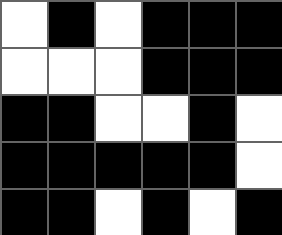[["white", "black", "white", "black", "black", "black"], ["white", "white", "white", "black", "black", "black"], ["black", "black", "white", "white", "black", "white"], ["black", "black", "black", "black", "black", "white"], ["black", "black", "white", "black", "white", "black"]]